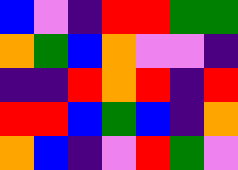[["blue", "violet", "indigo", "red", "red", "green", "green"], ["orange", "green", "blue", "orange", "violet", "violet", "indigo"], ["indigo", "indigo", "red", "orange", "red", "indigo", "red"], ["red", "red", "blue", "green", "blue", "indigo", "orange"], ["orange", "blue", "indigo", "violet", "red", "green", "violet"]]